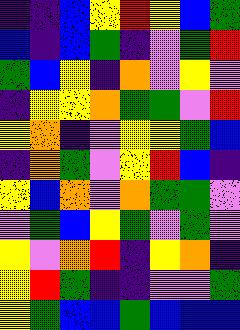[["indigo", "indigo", "blue", "yellow", "red", "yellow", "blue", "green"], ["blue", "indigo", "blue", "green", "indigo", "violet", "green", "red"], ["green", "blue", "yellow", "indigo", "orange", "violet", "yellow", "violet"], ["indigo", "yellow", "yellow", "orange", "green", "green", "violet", "red"], ["yellow", "orange", "indigo", "violet", "yellow", "yellow", "green", "blue"], ["indigo", "orange", "green", "violet", "yellow", "red", "blue", "indigo"], ["yellow", "blue", "orange", "violet", "orange", "green", "green", "violet"], ["violet", "green", "blue", "yellow", "green", "violet", "green", "violet"], ["yellow", "violet", "orange", "red", "indigo", "yellow", "orange", "indigo"], ["yellow", "red", "green", "indigo", "indigo", "violet", "violet", "green"], ["yellow", "green", "blue", "blue", "green", "blue", "blue", "blue"]]